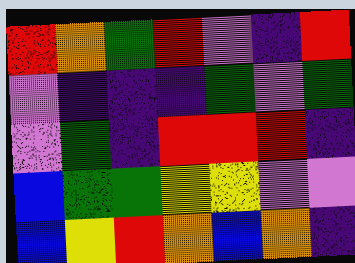[["red", "orange", "green", "red", "violet", "indigo", "red"], ["violet", "indigo", "indigo", "indigo", "green", "violet", "green"], ["violet", "green", "indigo", "red", "red", "red", "indigo"], ["blue", "green", "green", "yellow", "yellow", "violet", "violet"], ["blue", "yellow", "red", "orange", "blue", "orange", "indigo"]]